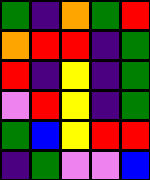[["green", "indigo", "orange", "green", "red"], ["orange", "red", "red", "indigo", "green"], ["red", "indigo", "yellow", "indigo", "green"], ["violet", "red", "yellow", "indigo", "green"], ["green", "blue", "yellow", "red", "red"], ["indigo", "green", "violet", "violet", "blue"]]